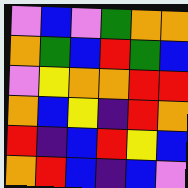[["violet", "blue", "violet", "green", "orange", "orange"], ["orange", "green", "blue", "red", "green", "blue"], ["violet", "yellow", "orange", "orange", "red", "red"], ["orange", "blue", "yellow", "indigo", "red", "orange"], ["red", "indigo", "blue", "red", "yellow", "blue"], ["orange", "red", "blue", "indigo", "blue", "violet"]]